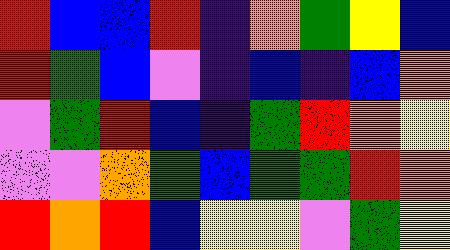[["red", "blue", "blue", "red", "indigo", "orange", "green", "yellow", "blue"], ["red", "green", "blue", "violet", "indigo", "blue", "indigo", "blue", "orange"], ["violet", "green", "red", "blue", "indigo", "green", "red", "orange", "yellow"], ["violet", "violet", "orange", "green", "blue", "green", "green", "red", "orange"], ["red", "orange", "red", "blue", "yellow", "yellow", "violet", "green", "yellow"]]